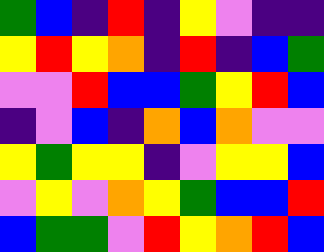[["green", "blue", "indigo", "red", "indigo", "yellow", "violet", "indigo", "indigo"], ["yellow", "red", "yellow", "orange", "indigo", "red", "indigo", "blue", "green"], ["violet", "violet", "red", "blue", "blue", "green", "yellow", "red", "blue"], ["indigo", "violet", "blue", "indigo", "orange", "blue", "orange", "violet", "violet"], ["yellow", "green", "yellow", "yellow", "indigo", "violet", "yellow", "yellow", "blue"], ["violet", "yellow", "violet", "orange", "yellow", "green", "blue", "blue", "red"], ["blue", "green", "green", "violet", "red", "yellow", "orange", "red", "blue"]]